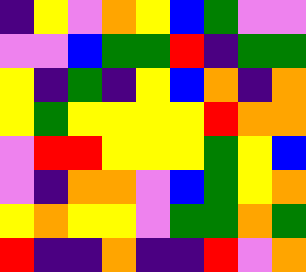[["indigo", "yellow", "violet", "orange", "yellow", "blue", "green", "violet", "violet"], ["violet", "violet", "blue", "green", "green", "red", "indigo", "green", "green"], ["yellow", "indigo", "green", "indigo", "yellow", "blue", "orange", "indigo", "orange"], ["yellow", "green", "yellow", "yellow", "yellow", "yellow", "red", "orange", "orange"], ["violet", "red", "red", "yellow", "yellow", "yellow", "green", "yellow", "blue"], ["violet", "indigo", "orange", "orange", "violet", "blue", "green", "yellow", "orange"], ["yellow", "orange", "yellow", "yellow", "violet", "green", "green", "orange", "green"], ["red", "indigo", "indigo", "orange", "indigo", "indigo", "red", "violet", "orange"]]